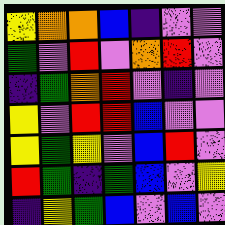[["yellow", "orange", "orange", "blue", "indigo", "violet", "violet"], ["green", "violet", "red", "violet", "orange", "red", "violet"], ["indigo", "green", "orange", "red", "violet", "indigo", "violet"], ["yellow", "violet", "red", "red", "blue", "violet", "violet"], ["yellow", "green", "yellow", "violet", "blue", "red", "violet"], ["red", "green", "indigo", "green", "blue", "violet", "yellow"], ["indigo", "yellow", "green", "blue", "violet", "blue", "violet"]]